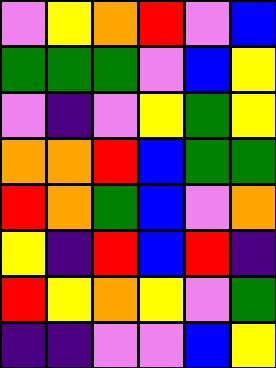[["violet", "yellow", "orange", "red", "violet", "blue"], ["green", "green", "green", "violet", "blue", "yellow"], ["violet", "indigo", "violet", "yellow", "green", "yellow"], ["orange", "orange", "red", "blue", "green", "green"], ["red", "orange", "green", "blue", "violet", "orange"], ["yellow", "indigo", "red", "blue", "red", "indigo"], ["red", "yellow", "orange", "yellow", "violet", "green"], ["indigo", "indigo", "violet", "violet", "blue", "yellow"]]